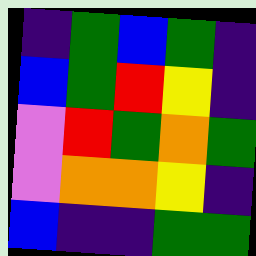[["indigo", "green", "blue", "green", "indigo"], ["blue", "green", "red", "yellow", "indigo"], ["violet", "red", "green", "orange", "green"], ["violet", "orange", "orange", "yellow", "indigo"], ["blue", "indigo", "indigo", "green", "green"]]